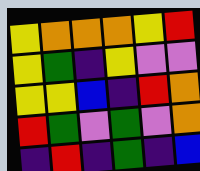[["yellow", "orange", "orange", "orange", "yellow", "red"], ["yellow", "green", "indigo", "yellow", "violet", "violet"], ["yellow", "yellow", "blue", "indigo", "red", "orange"], ["red", "green", "violet", "green", "violet", "orange"], ["indigo", "red", "indigo", "green", "indigo", "blue"]]